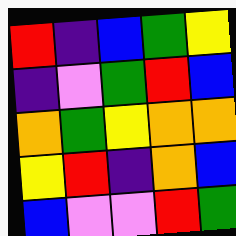[["red", "indigo", "blue", "green", "yellow"], ["indigo", "violet", "green", "red", "blue"], ["orange", "green", "yellow", "orange", "orange"], ["yellow", "red", "indigo", "orange", "blue"], ["blue", "violet", "violet", "red", "green"]]